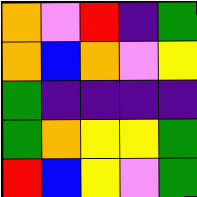[["orange", "violet", "red", "indigo", "green"], ["orange", "blue", "orange", "violet", "yellow"], ["green", "indigo", "indigo", "indigo", "indigo"], ["green", "orange", "yellow", "yellow", "green"], ["red", "blue", "yellow", "violet", "green"]]